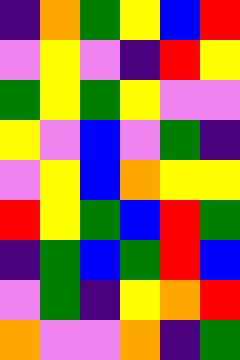[["indigo", "orange", "green", "yellow", "blue", "red"], ["violet", "yellow", "violet", "indigo", "red", "yellow"], ["green", "yellow", "green", "yellow", "violet", "violet"], ["yellow", "violet", "blue", "violet", "green", "indigo"], ["violet", "yellow", "blue", "orange", "yellow", "yellow"], ["red", "yellow", "green", "blue", "red", "green"], ["indigo", "green", "blue", "green", "red", "blue"], ["violet", "green", "indigo", "yellow", "orange", "red"], ["orange", "violet", "violet", "orange", "indigo", "green"]]